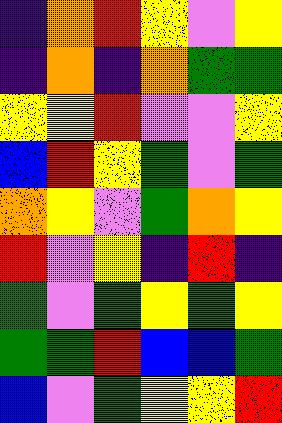[["indigo", "orange", "red", "yellow", "violet", "yellow"], ["indigo", "orange", "indigo", "orange", "green", "green"], ["yellow", "yellow", "red", "violet", "violet", "yellow"], ["blue", "red", "yellow", "green", "violet", "green"], ["orange", "yellow", "violet", "green", "orange", "yellow"], ["red", "violet", "yellow", "indigo", "red", "indigo"], ["green", "violet", "green", "yellow", "green", "yellow"], ["green", "green", "red", "blue", "blue", "green"], ["blue", "violet", "green", "yellow", "yellow", "red"]]